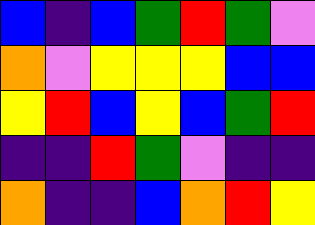[["blue", "indigo", "blue", "green", "red", "green", "violet"], ["orange", "violet", "yellow", "yellow", "yellow", "blue", "blue"], ["yellow", "red", "blue", "yellow", "blue", "green", "red"], ["indigo", "indigo", "red", "green", "violet", "indigo", "indigo"], ["orange", "indigo", "indigo", "blue", "orange", "red", "yellow"]]